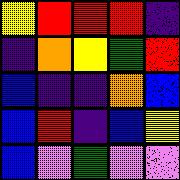[["yellow", "red", "red", "red", "indigo"], ["indigo", "orange", "yellow", "green", "red"], ["blue", "indigo", "indigo", "orange", "blue"], ["blue", "red", "indigo", "blue", "yellow"], ["blue", "violet", "green", "violet", "violet"]]